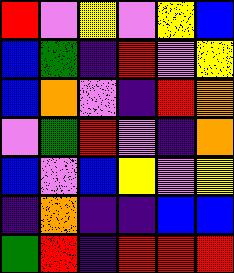[["red", "violet", "yellow", "violet", "yellow", "blue"], ["blue", "green", "indigo", "red", "violet", "yellow"], ["blue", "orange", "violet", "indigo", "red", "orange"], ["violet", "green", "red", "violet", "indigo", "orange"], ["blue", "violet", "blue", "yellow", "violet", "yellow"], ["indigo", "orange", "indigo", "indigo", "blue", "blue"], ["green", "red", "indigo", "red", "red", "red"]]